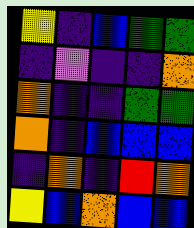[["yellow", "indigo", "blue", "green", "green"], ["indigo", "violet", "indigo", "indigo", "orange"], ["orange", "indigo", "indigo", "green", "green"], ["orange", "indigo", "blue", "blue", "blue"], ["indigo", "orange", "indigo", "red", "orange"], ["yellow", "blue", "orange", "blue", "blue"]]